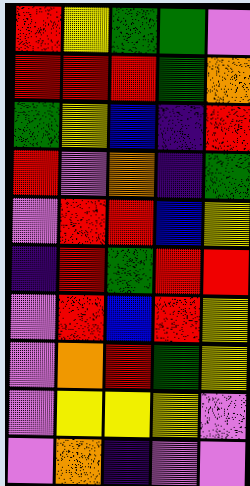[["red", "yellow", "green", "green", "violet"], ["red", "red", "red", "green", "orange"], ["green", "yellow", "blue", "indigo", "red"], ["red", "violet", "orange", "indigo", "green"], ["violet", "red", "red", "blue", "yellow"], ["indigo", "red", "green", "red", "red"], ["violet", "red", "blue", "red", "yellow"], ["violet", "orange", "red", "green", "yellow"], ["violet", "yellow", "yellow", "yellow", "violet"], ["violet", "orange", "indigo", "violet", "violet"]]